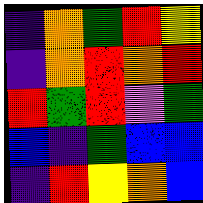[["indigo", "orange", "green", "red", "yellow"], ["indigo", "orange", "red", "orange", "red"], ["red", "green", "red", "violet", "green"], ["blue", "indigo", "green", "blue", "blue"], ["indigo", "red", "yellow", "orange", "blue"]]